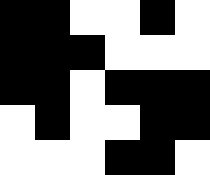[["black", "black", "white", "white", "black", "white"], ["black", "black", "black", "white", "white", "white"], ["black", "black", "white", "black", "black", "black"], ["white", "black", "white", "white", "black", "black"], ["white", "white", "white", "black", "black", "white"]]